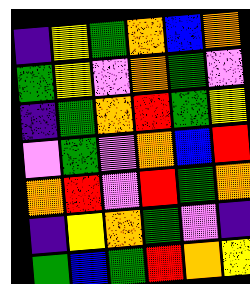[["indigo", "yellow", "green", "orange", "blue", "orange"], ["green", "yellow", "violet", "orange", "green", "violet"], ["indigo", "green", "orange", "red", "green", "yellow"], ["violet", "green", "violet", "orange", "blue", "red"], ["orange", "red", "violet", "red", "green", "orange"], ["indigo", "yellow", "orange", "green", "violet", "indigo"], ["green", "blue", "green", "red", "orange", "yellow"]]